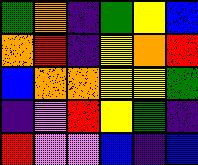[["green", "orange", "indigo", "green", "yellow", "blue"], ["orange", "red", "indigo", "yellow", "orange", "red"], ["blue", "orange", "orange", "yellow", "yellow", "green"], ["indigo", "violet", "red", "yellow", "green", "indigo"], ["red", "violet", "violet", "blue", "indigo", "blue"]]